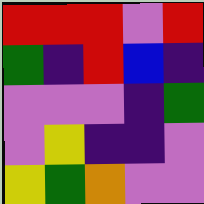[["red", "red", "red", "violet", "red"], ["green", "indigo", "red", "blue", "indigo"], ["violet", "violet", "violet", "indigo", "green"], ["violet", "yellow", "indigo", "indigo", "violet"], ["yellow", "green", "orange", "violet", "violet"]]